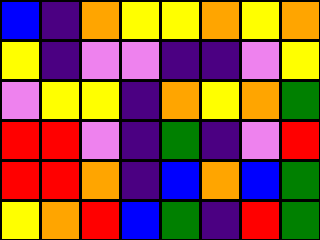[["blue", "indigo", "orange", "yellow", "yellow", "orange", "yellow", "orange"], ["yellow", "indigo", "violet", "violet", "indigo", "indigo", "violet", "yellow"], ["violet", "yellow", "yellow", "indigo", "orange", "yellow", "orange", "green"], ["red", "red", "violet", "indigo", "green", "indigo", "violet", "red"], ["red", "red", "orange", "indigo", "blue", "orange", "blue", "green"], ["yellow", "orange", "red", "blue", "green", "indigo", "red", "green"]]